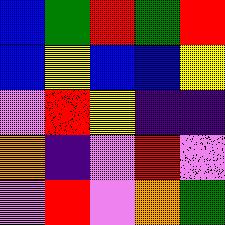[["blue", "green", "red", "green", "red"], ["blue", "yellow", "blue", "blue", "yellow"], ["violet", "red", "yellow", "indigo", "indigo"], ["orange", "indigo", "violet", "red", "violet"], ["violet", "red", "violet", "orange", "green"]]